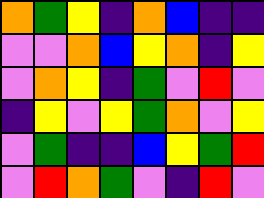[["orange", "green", "yellow", "indigo", "orange", "blue", "indigo", "indigo"], ["violet", "violet", "orange", "blue", "yellow", "orange", "indigo", "yellow"], ["violet", "orange", "yellow", "indigo", "green", "violet", "red", "violet"], ["indigo", "yellow", "violet", "yellow", "green", "orange", "violet", "yellow"], ["violet", "green", "indigo", "indigo", "blue", "yellow", "green", "red"], ["violet", "red", "orange", "green", "violet", "indigo", "red", "violet"]]